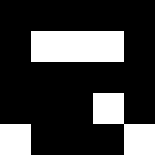[["black", "black", "black", "black", "black"], ["black", "white", "white", "white", "black"], ["black", "black", "black", "black", "black"], ["black", "black", "black", "white", "black"], ["white", "black", "black", "black", "white"]]